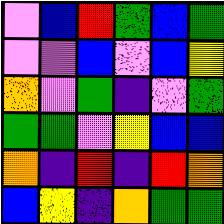[["violet", "blue", "red", "green", "blue", "green"], ["violet", "violet", "blue", "violet", "blue", "yellow"], ["orange", "violet", "green", "indigo", "violet", "green"], ["green", "green", "violet", "yellow", "blue", "blue"], ["orange", "indigo", "red", "indigo", "red", "orange"], ["blue", "yellow", "indigo", "orange", "green", "green"]]